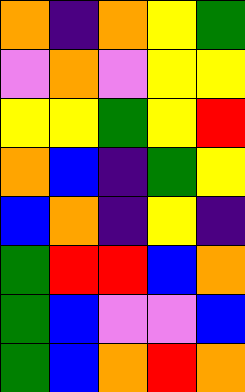[["orange", "indigo", "orange", "yellow", "green"], ["violet", "orange", "violet", "yellow", "yellow"], ["yellow", "yellow", "green", "yellow", "red"], ["orange", "blue", "indigo", "green", "yellow"], ["blue", "orange", "indigo", "yellow", "indigo"], ["green", "red", "red", "blue", "orange"], ["green", "blue", "violet", "violet", "blue"], ["green", "blue", "orange", "red", "orange"]]